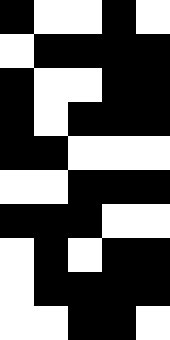[["black", "white", "white", "black", "white"], ["white", "black", "black", "black", "black"], ["black", "white", "white", "black", "black"], ["black", "white", "black", "black", "black"], ["black", "black", "white", "white", "white"], ["white", "white", "black", "black", "black"], ["black", "black", "black", "white", "white"], ["white", "black", "white", "black", "black"], ["white", "black", "black", "black", "black"], ["white", "white", "black", "black", "white"]]